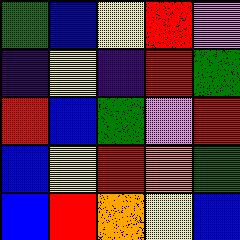[["green", "blue", "yellow", "red", "violet"], ["indigo", "yellow", "indigo", "red", "green"], ["red", "blue", "green", "violet", "red"], ["blue", "yellow", "red", "orange", "green"], ["blue", "red", "orange", "yellow", "blue"]]